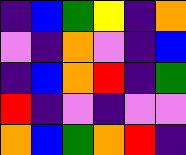[["indigo", "blue", "green", "yellow", "indigo", "orange"], ["violet", "indigo", "orange", "violet", "indigo", "blue"], ["indigo", "blue", "orange", "red", "indigo", "green"], ["red", "indigo", "violet", "indigo", "violet", "violet"], ["orange", "blue", "green", "orange", "red", "indigo"]]